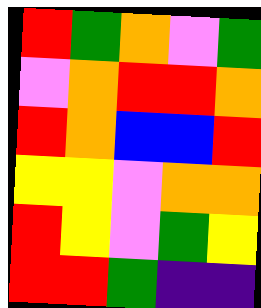[["red", "green", "orange", "violet", "green"], ["violet", "orange", "red", "red", "orange"], ["red", "orange", "blue", "blue", "red"], ["yellow", "yellow", "violet", "orange", "orange"], ["red", "yellow", "violet", "green", "yellow"], ["red", "red", "green", "indigo", "indigo"]]